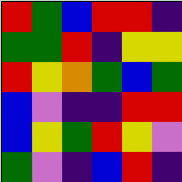[["red", "green", "blue", "red", "red", "indigo"], ["green", "green", "red", "indigo", "yellow", "yellow"], ["red", "yellow", "orange", "green", "blue", "green"], ["blue", "violet", "indigo", "indigo", "red", "red"], ["blue", "yellow", "green", "red", "yellow", "violet"], ["green", "violet", "indigo", "blue", "red", "indigo"]]